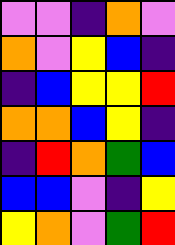[["violet", "violet", "indigo", "orange", "violet"], ["orange", "violet", "yellow", "blue", "indigo"], ["indigo", "blue", "yellow", "yellow", "red"], ["orange", "orange", "blue", "yellow", "indigo"], ["indigo", "red", "orange", "green", "blue"], ["blue", "blue", "violet", "indigo", "yellow"], ["yellow", "orange", "violet", "green", "red"]]